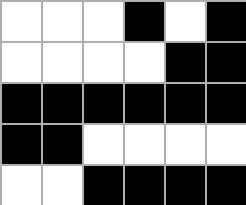[["white", "white", "white", "black", "white", "black"], ["white", "white", "white", "white", "black", "black"], ["black", "black", "black", "black", "black", "black"], ["black", "black", "white", "white", "white", "white"], ["white", "white", "black", "black", "black", "black"]]